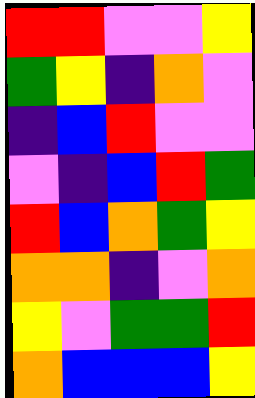[["red", "red", "violet", "violet", "yellow"], ["green", "yellow", "indigo", "orange", "violet"], ["indigo", "blue", "red", "violet", "violet"], ["violet", "indigo", "blue", "red", "green"], ["red", "blue", "orange", "green", "yellow"], ["orange", "orange", "indigo", "violet", "orange"], ["yellow", "violet", "green", "green", "red"], ["orange", "blue", "blue", "blue", "yellow"]]